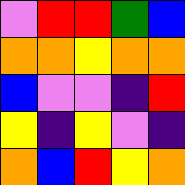[["violet", "red", "red", "green", "blue"], ["orange", "orange", "yellow", "orange", "orange"], ["blue", "violet", "violet", "indigo", "red"], ["yellow", "indigo", "yellow", "violet", "indigo"], ["orange", "blue", "red", "yellow", "orange"]]